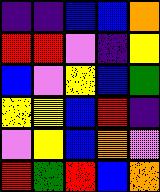[["indigo", "indigo", "blue", "blue", "orange"], ["red", "red", "violet", "indigo", "yellow"], ["blue", "violet", "yellow", "blue", "green"], ["yellow", "yellow", "blue", "red", "indigo"], ["violet", "yellow", "blue", "orange", "violet"], ["red", "green", "red", "blue", "orange"]]